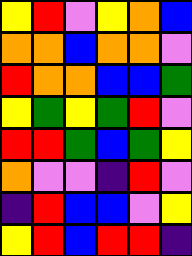[["yellow", "red", "violet", "yellow", "orange", "blue"], ["orange", "orange", "blue", "orange", "orange", "violet"], ["red", "orange", "orange", "blue", "blue", "green"], ["yellow", "green", "yellow", "green", "red", "violet"], ["red", "red", "green", "blue", "green", "yellow"], ["orange", "violet", "violet", "indigo", "red", "violet"], ["indigo", "red", "blue", "blue", "violet", "yellow"], ["yellow", "red", "blue", "red", "red", "indigo"]]